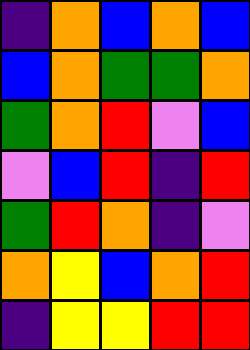[["indigo", "orange", "blue", "orange", "blue"], ["blue", "orange", "green", "green", "orange"], ["green", "orange", "red", "violet", "blue"], ["violet", "blue", "red", "indigo", "red"], ["green", "red", "orange", "indigo", "violet"], ["orange", "yellow", "blue", "orange", "red"], ["indigo", "yellow", "yellow", "red", "red"]]